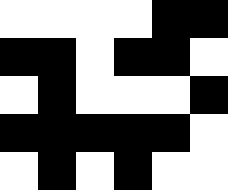[["white", "white", "white", "white", "black", "black"], ["black", "black", "white", "black", "black", "white"], ["white", "black", "white", "white", "white", "black"], ["black", "black", "black", "black", "black", "white"], ["white", "black", "white", "black", "white", "white"]]